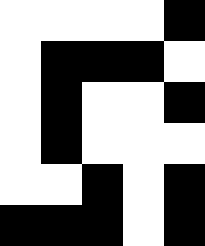[["white", "white", "white", "white", "black"], ["white", "black", "black", "black", "white"], ["white", "black", "white", "white", "black"], ["white", "black", "white", "white", "white"], ["white", "white", "black", "white", "black"], ["black", "black", "black", "white", "black"]]